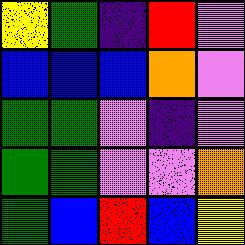[["yellow", "green", "indigo", "red", "violet"], ["blue", "blue", "blue", "orange", "violet"], ["green", "green", "violet", "indigo", "violet"], ["green", "green", "violet", "violet", "orange"], ["green", "blue", "red", "blue", "yellow"]]